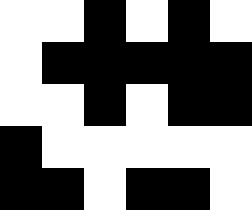[["white", "white", "black", "white", "black", "white"], ["white", "black", "black", "black", "black", "black"], ["white", "white", "black", "white", "black", "black"], ["black", "white", "white", "white", "white", "white"], ["black", "black", "white", "black", "black", "white"]]